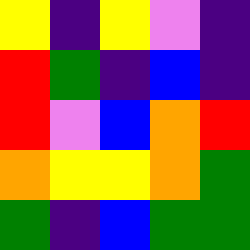[["yellow", "indigo", "yellow", "violet", "indigo"], ["red", "green", "indigo", "blue", "indigo"], ["red", "violet", "blue", "orange", "red"], ["orange", "yellow", "yellow", "orange", "green"], ["green", "indigo", "blue", "green", "green"]]